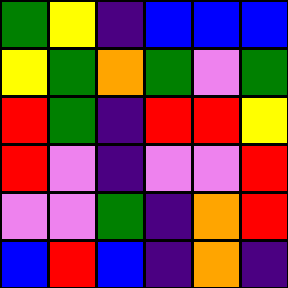[["green", "yellow", "indigo", "blue", "blue", "blue"], ["yellow", "green", "orange", "green", "violet", "green"], ["red", "green", "indigo", "red", "red", "yellow"], ["red", "violet", "indigo", "violet", "violet", "red"], ["violet", "violet", "green", "indigo", "orange", "red"], ["blue", "red", "blue", "indigo", "orange", "indigo"]]